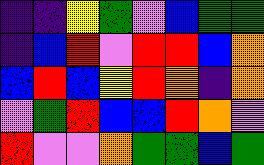[["indigo", "indigo", "yellow", "green", "violet", "blue", "green", "green"], ["indigo", "blue", "red", "violet", "red", "red", "blue", "orange"], ["blue", "red", "blue", "yellow", "red", "orange", "indigo", "orange"], ["violet", "green", "red", "blue", "blue", "red", "orange", "violet"], ["red", "violet", "violet", "orange", "green", "green", "blue", "green"]]